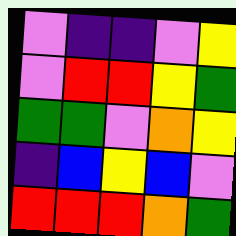[["violet", "indigo", "indigo", "violet", "yellow"], ["violet", "red", "red", "yellow", "green"], ["green", "green", "violet", "orange", "yellow"], ["indigo", "blue", "yellow", "blue", "violet"], ["red", "red", "red", "orange", "green"]]